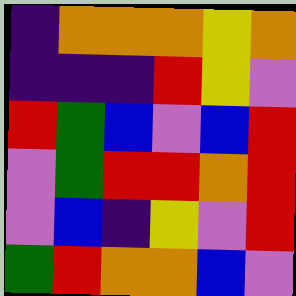[["indigo", "orange", "orange", "orange", "yellow", "orange"], ["indigo", "indigo", "indigo", "red", "yellow", "violet"], ["red", "green", "blue", "violet", "blue", "red"], ["violet", "green", "red", "red", "orange", "red"], ["violet", "blue", "indigo", "yellow", "violet", "red"], ["green", "red", "orange", "orange", "blue", "violet"]]